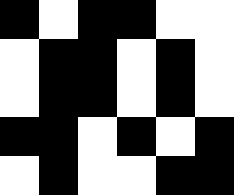[["black", "white", "black", "black", "white", "white"], ["white", "black", "black", "white", "black", "white"], ["white", "black", "black", "white", "black", "white"], ["black", "black", "white", "black", "white", "black"], ["white", "black", "white", "white", "black", "black"]]